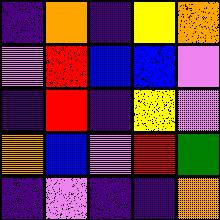[["indigo", "orange", "indigo", "yellow", "orange"], ["violet", "red", "blue", "blue", "violet"], ["indigo", "red", "indigo", "yellow", "violet"], ["orange", "blue", "violet", "red", "green"], ["indigo", "violet", "indigo", "indigo", "orange"]]